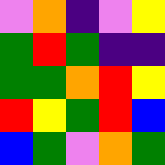[["violet", "orange", "indigo", "violet", "yellow"], ["green", "red", "green", "indigo", "indigo"], ["green", "green", "orange", "red", "yellow"], ["red", "yellow", "green", "red", "blue"], ["blue", "green", "violet", "orange", "green"]]